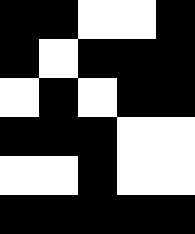[["black", "black", "white", "white", "black"], ["black", "white", "black", "black", "black"], ["white", "black", "white", "black", "black"], ["black", "black", "black", "white", "white"], ["white", "white", "black", "white", "white"], ["black", "black", "black", "black", "black"]]